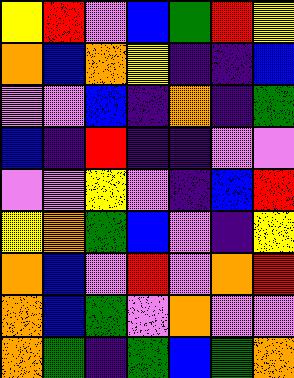[["yellow", "red", "violet", "blue", "green", "red", "yellow"], ["orange", "blue", "orange", "yellow", "indigo", "indigo", "blue"], ["violet", "violet", "blue", "indigo", "orange", "indigo", "green"], ["blue", "indigo", "red", "indigo", "indigo", "violet", "violet"], ["violet", "violet", "yellow", "violet", "indigo", "blue", "red"], ["yellow", "orange", "green", "blue", "violet", "indigo", "yellow"], ["orange", "blue", "violet", "red", "violet", "orange", "red"], ["orange", "blue", "green", "violet", "orange", "violet", "violet"], ["orange", "green", "indigo", "green", "blue", "green", "orange"]]